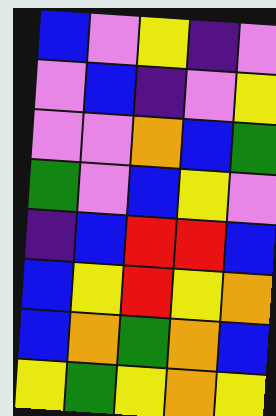[["blue", "violet", "yellow", "indigo", "violet"], ["violet", "blue", "indigo", "violet", "yellow"], ["violet", "violet", "orange", "blue", "green"], ["green", "violet", "blue", "yellow", "violet"], ["indigo", "blue", "red", "red", "blue"], ["blue", "yellow", "red", "yellow", "orange"], ["blue", "orange", "green", "orange", "blue"], ["yellow", "green", "yellow", "orange", "yellow"]]